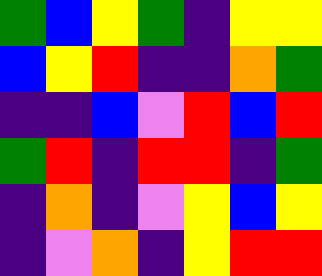[["green", "blue", "yellow", "green", "indigo", "yellow", "yellow"], ["blue", "yellow", "red", "indigo", "indigo", "orange", "green"], ["indigo", "indigo", "blue", "violet", "red", "blue", "red"], ["green", "red", "indigo", "red", "red", "indigo", "green"], ["indigo", "orange", "indigo", "violet", "yellow", "blue", "yellow"], ["indigo", "violet", "orange", "indigo", "yellow", "red", "red"]]